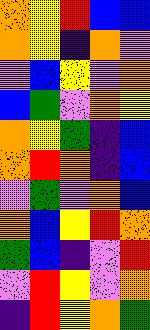[["orange", "yellow", "red", "blue", "blue"], ["orange", "yellow", "indigo", "orange", "violet"], ["violet", "blue", "yellow", "violet", "orange"], ["blue", "green", "violet", "orange", "yellow"], ["orange", "yellow", "green", "indigo", "blue"], ["orange", "red", "orange", "indigo", "blue"], ["violet", "green", "violet", "orange", "blue"], ["orange", "blue", "yellow", "red", "orange"], ["green", "blue", "indigo", "violet", "red"], ["violet", "red", "yellow", "violet", "orange"], ["indigo", "red", "yellow", "orange", "green"]]